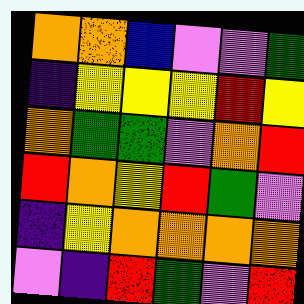[["orange", "orange", "blue", "violet", "violet", "green"], ["indigo", "yellow", "yellow", "yellow", "red", "yellow"], ["orange", "green", "green", "violet", "orange", "red"], ["red", "orange", "yellow", "red", "green", "violet"], ["indigo", "yellow", "orange", "orange", "orange", "orange"], ["violet", "indigo", "red", "green", "violet", "red"]]